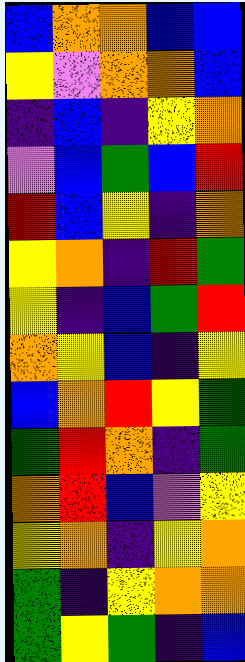[["blue", "orange", "orange", "blue", "blue"], ["yellow", "violet", "orange", "orange", "blue"], ["indigo", "blue", "indigo", "yellow", "orange"], ["violet", "blue", "green", "blue", "red"], ["red", "blue", "yellow", "indigo", "orange"], ["yellow", "orange", "indigo", "red", "green"], ["yellow", "indigo", "blue", "green", "red"], ["orange", "yellow", "blue", "indigo", "yellow"], ["blue", "orange", "red", "yellow", "green"], ["green", "red", "orange", "indigo", "green"], ["orange", "red", "blue", "violet", "yellow"], ["yellow", "orange", "indigo", "yellow", "orange"], ["green", "indigo", "yellow", "orange", "orange"], ["green", "yellow", "green", "indigo", "blue"]]